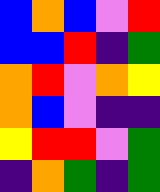[["blue", "orange", "blue", "violet", "red"], ["blue", "blue", "red", "indigo", "green"], ["orange", "red", "violet", "orange", "yellow"], ["orange", "blue", "violet", "indigo", "indigo"], ["yellow", "red", "red", "violet", "green"], ["indigo", "orange", "green", "indigo", "green"]]